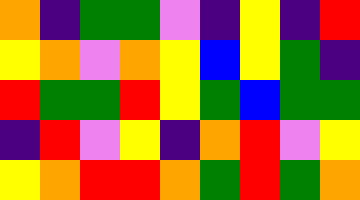[["orange", "indigo", "green", "green", "violet", "indigo", "yellow", "indigo", "red"], ["yellow", "orange", "violet", "orange", "yellow", "blue", "yellow", "green", "indigo"], ["red", "green", "green", "red", "yellow", "green", "blue", "green", "green"], ["indigo", "red", "violet", "yellow", "indigo", "orange", "red", "violet", "yellow"], ["yellow", "orange", "red", "red", "orange", "green", "red", "green", "orange"]]